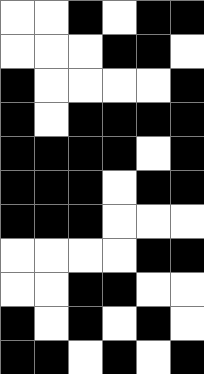[["white", "white", "black", "white", "black", "black"], ["white", "white", "white", "black", "black", "white"], ["black", "white", "white", "white", "white", "black"], ["black", "white", "black", "black", "black", "black"], ["black", "black", "black", "black", "white", "black"], ["black", "black", "black", "white", "black", "black"], ["black", "black", "black", "white", "white", "white"], ["white", "white", "white", "white", "black", "black"], ["white", "white", "black", "black", "white", "white"], ["black", "white", "black", "white", "black", "white"], ["black", "black", "white", "black", "white", "black"]]